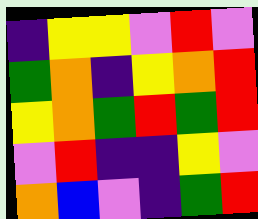[["indigo", "yellow", "yellow", "violet", "red", "violet"], ["green", "orange", "indigo", "yellow", "orange", "red"], ["yellow", "orange", "green", "red", "green", "red"], ["violet", "red", "indigo", "indigo", "yellow", "violet"], ["orange", "blue", "violet", "indigo", "green", "red"]]